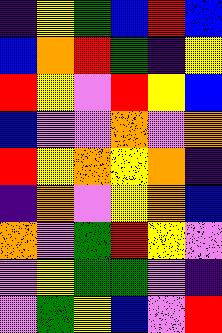[["indigo", "yellow", "green", "blue", "red", "blue"], ["blue", "orange", "red", "green", "indigo", "yellow"], ["red", "yellow", "violet", "red", "yellow", "blue"], ["blue", "violet", "violet", "orange", "violet", "orange"], ["red", "yellow", "orange", "yellow", "orange", "indigo"], ["indigo", "orange", "violet", "yellow", "orange", "blue"], ["orange", "violet", "green", "red", "yellow", "violet"], ["violet", "yellow", "green", "green", "violet", "indigo"], ["violet", "green", "yellow", "blue", "violet", "red"]]